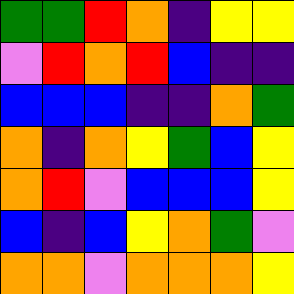[["green", "green", "red", "orange", "indigo", "yellow", "yellow"], ["violet", "red", "orange", "red", "blue", "indigo", "indigo"], ["blue", "blue", "blue", "indigo", "indigo", "orange", "green"], ["orange", "indigo", "orange", "yellow", "green", "blue", "yellow"], ["orange", "red", "violet", "blue", "blue", "blue", "yellow"], ["blue", "indigo", "blue", "yellow", "orange", "green", "violet"], ["orange", "orange", "violet", "orange", "orange", "orange", "yellow"]]